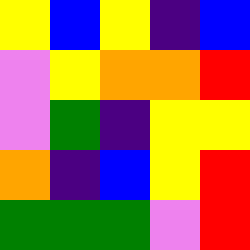[["yellow", "blue", "yellow", "indigo", "blue"], ["violet", "yellow", "orange", "orange", "red"], ["violet", "green", "indigo", "yellow", "yellow"], ["orange", "indigo", "blue", "yellow", "red"], ["green", "green", "green", "violet", "red"]]